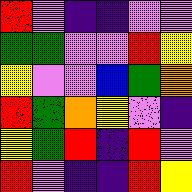[["red", "violet", "indigo", "indigo", "violet", "violet"], ["green", "green", "violet", "violet", "red", "yellow"], ["yellow", "violet", "violet", "blue", "green", "orange"], ["red", "green", "orange", "yellow", "violet", "indigo"], ["yellow", "green", "red", "indigo", "red", "violet"], ["red", "violet", "indigo", "indigo", "red", "yellow"]]